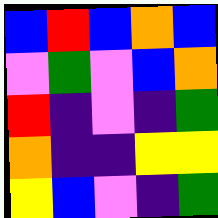[["blue", "red", "blue", "orange", "blue"], ["violet", "green", "violet", "blue", "orange"], ["red", "indigo", "violet", "indigo", "green"], ["orange", "indigo", "indigo", "yellow", "yellow"], ["yellow", "blue", "violet", "indigo", "green"]]